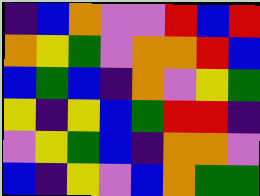[["indigo", "blue", "orange", "violet", "violet", "red", "blue", "red"], ["orange", "yellow", "green", "violet", "orange", "orange", "red", "blue"], ["blue", "green", "blue", "indigo", "orange", "violet", "yellow", "green"], ["yellow", "indigo", "yellow", "blue", "green", "red", "red", "indigo"], ["violet", "yellow", "green", "blue", "indigo", "orange", "orange", "violet"], ["blue", "indigo", "yellow", "violet", "blue", "orange", "green", "green"]]